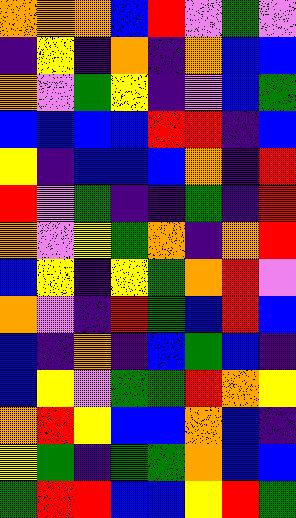[["orange", "orange", "orange", "blue", "red", "violet", "green", "violet"], ["indigo", "yellow", "indigo", "orange", "indigo", "orange", "blue", "blue"], ["orange", "violet", "green", "yellow", "indigo", "violet", "blue", "green"], ["blue", "blue", "blue", "blue", "red", "red", "indigo", "blue"], ["yellow", "indigo", "blue", "blue", "blue", "orange", "indigo", "red"], ["red", "violet", "green", "indigo", "indigo", "green", "indigo", "red"], ["orange", "violet", "yellow", "green", "orange", "indigo", "orange", "red"], ["blue", "yellow", "indigo", "yellow", "green", "orange", "red", "violet"], ["orange", "violet", "indigo", "red", "green", "blue", "red", "blue"], ["blue", "indigo", "orange", "indigo", "blue", "green", "blue", "indigo"], ["blue", "yellow", "violet", "green", "green", "red", "orange", "yellow"], ["orange", "red", "yellow", "blue", "blue", "orange", "blue", "indigo"], ["yellow", "green", "indigo", "green", "green", "orange", "blue", "blue"], ["green", "red", "red", "blue", "blue", "yellow", "red", "green"]]